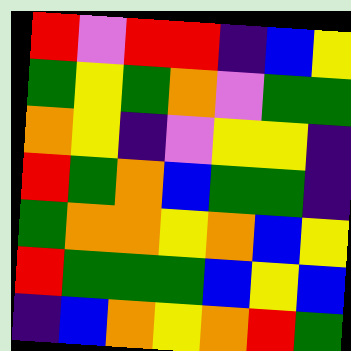[["red", "violet", "red", "red", "indigo", "blue", "yellow"], ["green", "yellow", "green", "orange", "violet", "green", "green"], ["orange", "yellow", "indigo", "violet", "yellow", "yellow", "indigo"], ["red", "green", "orange", "blue", "green", "green", "indigo"], ["green", "orange", "orange", "yellow", "orange", "blue", "yellow"], ["red", "green", "green", "green", "blue", "yellow", "blue"], ["indigo", "blue", "orange", "yellow", "orange", "red", "green"]]